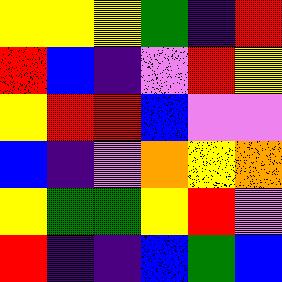[["yellow", "yellow", "yellow", "green", "indigo", "red"], ["red", "blue", "indigo", "violet", "red", "yellow"], ["yellow", "red", "red", "blue", "violet", "violet"], ["blue", "indigo", "violet", "orange", "yellow", "orange"], ["yellow", "green", "green", "yellow", "red", "violet"], ["red", "indigo", "indigo", "blue", "green", "blue"]]